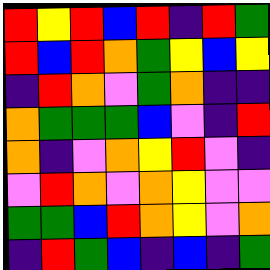[["red", "yellow", "red", "blue", "red", "indigo", "red", "green"], ["red", "blue", "red", "orange", "green", "yellow", "blue", "yellow"], ["indigo", "red", "orange", "violet", "green", "orange", "indigo", "indigo"], ["orange", "green", "green", "green", "blue", "violet", "indigo", "red"], ["orange", "indigo", "violet", "orange", "yellow", "red", "violet", "indigo"], ["violet", "red", "orange", "violet", "orange", "yellow", "violet", "violet"], ["green", "green", "blue", "red", "orange", "yellow", "violet", "orange"], ["indigo", "red", "green", "blue", "indigo", "blue", "indigo", "green"]]